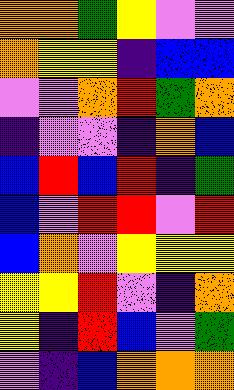[["orange", "orange", "green", "yellow", "violet", "violet"], ["orange", "yellow", "yellow", "indigo", "blue", "blue"], ["violet", "violet", "orange", "red", "green", "orange"], ["indigo", "violet", "violet", "indigo", "orange", "blue"], ["blue", "red", "blue", "red", "indigo", "green"], ["blue", "violet", "red", "red", "violet", "red"], ["blue", "orange", "violet", "yellow", "yellow", "yellow"], ["yellow", "yellow", "red", "violet", "indigo", "orange"], ["yellow", "indigo", "red", "blue", "violet", "green"], ["violet", "indigo", "blue", "orange", "orange", "orange"]]